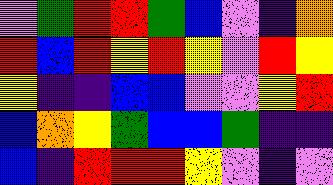[["violet", "green", "red", "red", "green", "blue", "violet", "indigo", "orange"], ["red", "blue", "red", "yellow", "red", "yellow", "violet", "red", "yellow"], ["yellow", "indigo", "indigo", "blue", "blue", "violet", "violet", "yellow", "red"], ["blue", "orange", "yellow", "green", "blue", "blue", "green", "indigo", "indigo"], ["blue", "indigo", "red", "red", "red", "yellow", "violet", "indigo", "violet"]]